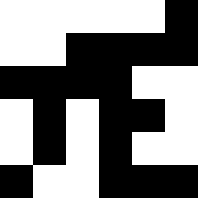[["white", "white", "white", "white", "white", "black"], ["white", "white", "black", "black", "black", "black"], ["black", "black", "black", "black", "white", "white"], ["white", "black", "white", "black", "black", "white"], ["white", "black", "white", "black", "white", "white"], ["black", "white", "white", "black", "black", "black"]]